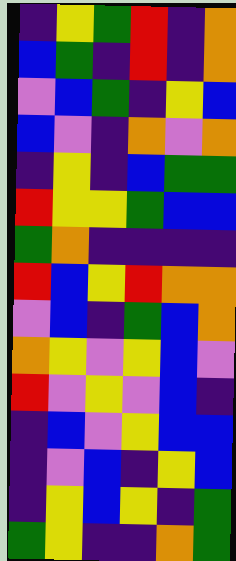[["indigo", "yellow", "green", "red", "indigo", "orange"], ["blue", "green", "indigo", "red", "indigo", "orange"], ["violet", "blue", "green", "indigo", "yellow", "blue"], ["blue", "violet", "indigo", "orange", "violet", "orange"], ["indigo", "yellow", "indigo", "blue", "green", "green"], ["red", "yellow", "yellow", "green", "blue", "blue"], ["green", "orange", "indigo", "indigo", "indigo", "indigo"], ["red", "blue", "yellow", "red", "orange", "orange"], ["violet", "blue", "indigo", "green", "blue", "orange"], ["orange", "yellow", "violet", "yellow", "blue", "violet"], ["red", "violet", "yellow", "violet", "blue", "indigo"], ["indigo", "blue", "violet", "yellow", "blue", "blue"], ["indigo", "violet", "blue", "indigo", "yellow", "blue"], ["indigo", "yellow", "blue", "yellow", "indigo", "green"], ["green", "yellow", "indigo", "indigo", "orange", "green"]]